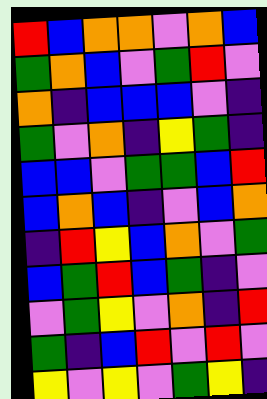[["red", "blue", "orange", "orange", "violet", "orange", "blue"], ["green", "orange", "blue", "violet", "green", "red", "violet"], ["orange", "indigo", "blue", "blue", "blue", "violet", "indigo"], ["green", "violet", "orange", "indigo", "yellow", "green", "indigo"], ["blue", "blue", "violet", "green", "green", "blue", "red"], ["blue", "orange", "blue", "indigo", "violet", "blue", "orange"], ["indigo", "red", "yellow", "blue", "orange", "violet", "green"], ["blue", "green", "red", "blue", "green", "indigo", "violet"], ["violet", "green", "yellow", "violet", "orange", "indigo", "red"], ["green", "indigo", "blue", "red", "violet", "red", "violet"], ["yellow", "violet", "yellow", "violet", "green", "yellow", "indigo"]]